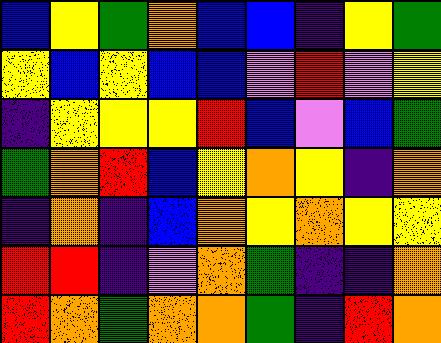[["blue", "yellow", "green", "orange", "blue", "blue", "indigo", "yellow", "green"], ["yellow", "blue", "yellow", "blue", "blue", "violet", "red", "violet", "yellow"], ["indigo", "yellow", "yellow", "yellow", "red", "blue", "violet", "blue", "green"], ["green", "orange", "red", "blue", "yellow", "orange", "yellow", "indigo", "orange"], ["indigo", "orange", "indigo", "blue", "orange", "yellow", "orange", "yellow", "yellow"], ["red", "red", "indigo", "violet", "orange", "green", "indigo", "indigo", "orange"], ["red", "orange", "green", "orange", "orange", "green", "indigo", "red", "orange"]]